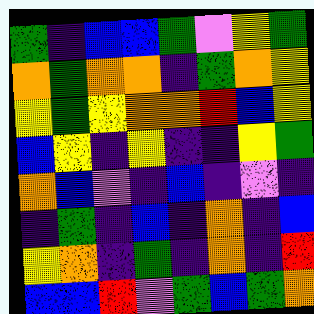[["green", "indigo", "blue", "blue", "green", "violet", "yellow", "green"], ["orange", "green", "orange", "orange", "indigo", "green", "orange", "yellow"], ["yellow", "green", "yellow", "orange", "orange", "red", "blue", "yellow"], ["blue", "yellow", "indigo", "yellow", "indigo", "indigo", "yellow", "green"], ["orange", "blue", "violet", "indigo", "blue", "indigo", "violet", "indigo"], ["indigo", "green", "indigo", "blue", "indigo", "orange", "indigo", "blue"], ["yellow", "orange", "indigo", "green", "indigo", "orange", "indigo", "red"], ["blue", "blue", "red", "violet", "green", "blue", "green", "orange"]]